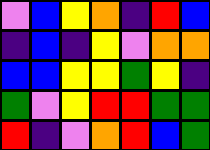[["violet", "blue", "yellow", "orange", "indigo", "red", "blue"], ["indigo", "blue", "indigo", "yellow", "violet", "orange", "orange"], ["blue", "blue", "yellow", "yellow", "green", "yellow", "indigo"], ["green", "violet", "yellow", "red", "red", "green", "green"], ["red", "indigo", "violet", "orange", "red", "blue", "green"]]